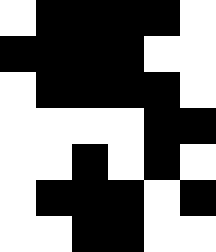[["white", "black", "black", "black", "black", "white"], ["black", "black", "black", "black", "white", "white"], ["white", "black", "black", "black", "black", "white"], ["white", "white", "white", "white", "black", "black"], ["white", "white", "black", "white", "black", "white"], ["white", "black", "black", "black", "white", "black"], ["white", "white", "black", "black", "white", "white"]]